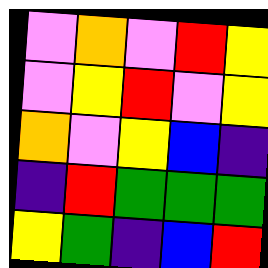[["violet", "orange", "violet", "red", "yellow"], ["violet", "yellow", "red", "violet", "yellow"], ["orange", "violet", "yellow", "blue", "indigo"], ["indigo", "red", "green", "green", "green"], ["yellow", "green", "indigo", "blue", "red"]]